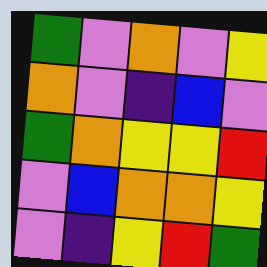[["green", "violet", "orange", "violet", "yellow"], ["orange", "violet", "indigo", "blue", "violet"], ["green", "orange", "yellow", "yellow", "red"], ["violet", "blue", "orange", "orange", "yellow"], ["violet", "indigo", "yellow", "red", "green"]]